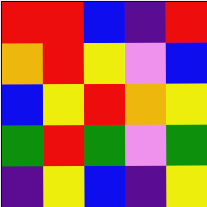[["red", "red", "blue", "indigo", "red"], ["orange", "red", "yellow", "violet", "blue"], ["blue", "yellow", "red", "orange", "yellow"], ["green", "red", "green", "violet", "green"], ["indigo", "yellow", "blue", "indigo", "yellow"]]